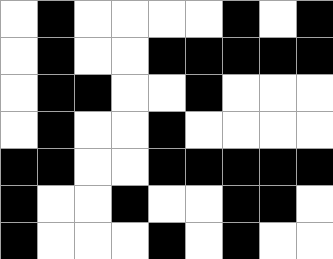[["white", "black", "white", "white", "white", "white", "black", "white", "black"], ["white", "black", "white", "white", "black", "black", "black", "black", "black"], ["white", "black", "black", "white", "white", "black", "white", "white", "white"], ["white", "black", "white", "white", "black", "white", "white", "white", "white"], ["black", "black", "white", "white", "black", "black", "black", "black", "black"], ["black", "white", "white", "black", "white", "white", "black", "black", "white"], ["black", "white", "white", "white", "black", "white", "black", "white", "white"]]